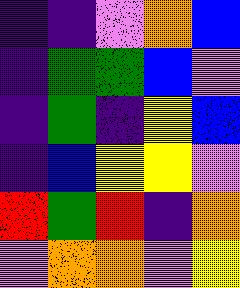[["indigo", "indigo", "violet", "orange", "blue"], ["indigo", "green", "green", "blue", "violet"], ["indigo", "green", "indigo", "yellow", "blue"], ["indigo", "blue", "yellow", "yellow", "violet"], ["red", "green", "red", "indigo", "orange"], ["violet", "orange", "orange", "violet", "yellow"]]